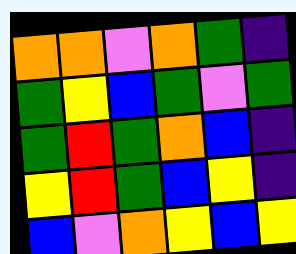[["orange", "orange", "violet", "orange", "green", "indigo"], ["green", "yellow", "blue", "green", "violet", "green"], ["green", "red", "green", "orange", "blue", "indigo"], ["yellow", "red", "green", "blue", "yellow", "indigo"], ["blue", "violet", "orange", "yellow", "blue", "yellow"]]